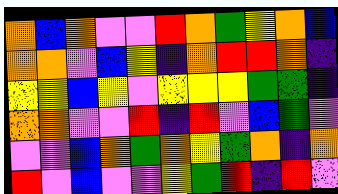[["orange", "blue", "orange", "violet", "violet", "red", "orange", "green", "yellow", "orange", "blue"], ["orange", "orange", "violet", "blue", "yellow", "indigo", "orange", "red", "red", "orange", "indigo"], ["yellow", "yellow", "blue", "yellow", "violet", "yellow", "yellow", "yellow", "green", "green", "indigo"], ["orange", "orange", "violet", "violet", "red", "indigo", "red", "violet", "blue", "green", "violet"], ["violet", "violet", "blue", "orange", "green", "orange", "yellow", "green", "orange", "indigo", "orange"], ["red", "violet", "blue", "violet", "violet", "yellow", "green", "red", "indigo", "red", "violet"]]